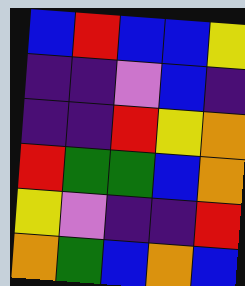[["blue", "red", "blue", "blue", "yellow"], ["indigo", "indigo", "violet", "blue", "indigo"], ["indigo", "indigo", "red", "yellow", "orange"], ["red", "green", "green", "blue", "orange"], ["yellow", "violet", "indigo", "indigo", "red"], ["orange", "green", "blue", "orange", "blue"]]